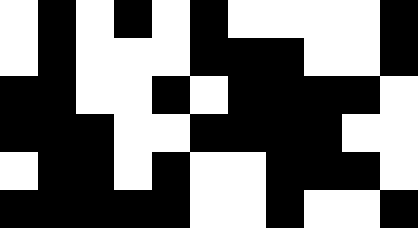[["white", "black", "white", "black", "white", "black", "white", "white", "white", "white", "black"], ["white", "black", "white", "white", "white", "black", "black", "black", "white", "white", "black"], ["black", "black", "white", "white", "black", "white", "black", "black", "black", "black", "white"], ["black", "black", "black", "white", "white", "black", "black", "black", "black", "white", "white"], ["white", "black", "black", "white", "black", "white", "white", "black", "black", "black", "white"], ["black", "black", "black", "black", "black", "white", "white", "black", "white", "white", "black"]]